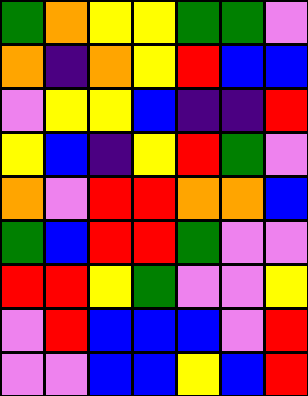[["green", "orange", "yellow", "yellow", "green", "green", "violet"], ["orange", "indigo", "orange", "yellow", "red", "blue", "blue"], ["violet", "yellow", "yellow", "blue", "indigo", "indigo", "red"], ["yellow", "blue", "indigo", "yellow", "red", "green", "violet"], ["orange", "violet", "red", "red", "orange", "orange", "blue"], ["green", "blue", "red", "red", "green", "violet", "violet"], ["red", "red", "yellow", "green", "violet", "violet", "yellow"], ["violet", "red", "blue", "blue", "blue", "violet", "red"], ["violet", "violet", "blue", "blue", "yellow", "blue", "red"]]